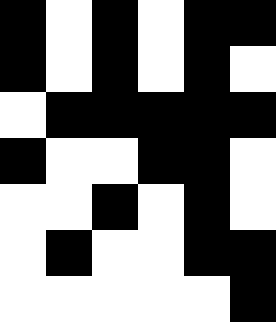[["black", "white", "black", "white", "black", "black"], ["black", "white", "black", "white", "black", "white"], ["white", "black", "black", "black", "black", "black"], ["black", "white", "white", "black", "black", "white"], ["white", "white", "black", "white", "black", "white"], ["white", "black", "white", "white", "black", "black"], ["white", "white", "white", "white", "white", "black"]]